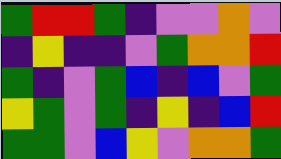[["green", "red", "red", "green", "indigo", "violet", "violet", "orange", "violet"], ["indigo", "yellow", "indigo", "indigo", "violet", "green", "orange", "orange", "red"], ["green", "indigo", "violet", "green", "blue", "indigo", "blue", "violet", "green"], ["yellow", "green", "violet", "green", "indigo", "yellow", "indigo", "blue", "red"], ["green", "green", "violet", "blue", "yellow", "violet", "orange", "orange", "green"]]